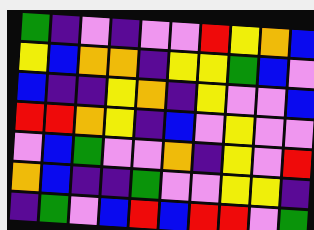[["green", "indigo", "violet", "indigo", "violet", "violet", "red", "yellow", "orange", "blue"], ["yellow", "blue", "orange", "orange", "indigo", "yellow", "yellow", "green", "blue", "violet"], ["blue", "indigo", "indigo", "yellow", "orange", "indigo", "yellow", "violet", "violet", "blue"], ["red", "red", "orange", "yellow", "indigo", "blue", "violet", "yellow", "violet", "violet"], ["violet", "blue", "green", "violet", "violet", "orange", "indigo", "yellow", "violet", "red"], ["orange", "blue", "indigo", "indigo", "green", "violet", "violet", "yellow", "yellow", "indigo"], ["indigo", "green", "violet", "blue", "red", "blue", "red", "red", "violet", "green"]]